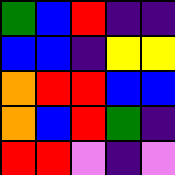[["green", "blue", "red", "indigo", "indigo"], ["blue", "blue", "indigo", "yellow", "yellow"], ["orange", "red", "red", "blue", "blue"], ["orange", "blue", "red", "green", "indigo"], ["red", "red", "violet", "indigo", "violet"]]